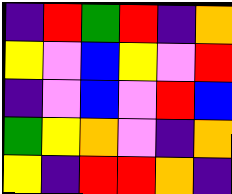[["indigo", "red", "green", "red", "indigo", "orange"], ["yellow", "violet", "blue", "yellow", "violet", "red"], ["indigo", "violet", "blue", "violet", "red", "blue"], ["green", "yellow", "orange", "violet", "indigo", "orange"], ["yellow", "indigo", "red", "red", "orange", "indigo"]]